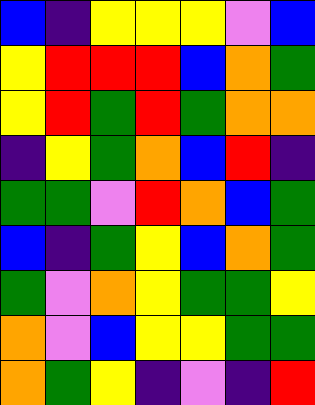[["blue", "indigo", "yellow", "yellow", "yellow", "violet", "blue"], ["yellow", "red", "red", "red", "blue", "orange", "green"], ["yellow", "red", "green", "red", "green", "orange", "orange"], ["indigo", "yellow", "green", "orange", "blue", "red", "indigo"], ["green", "green", "violet", "red", "orange", "blue", "green"], ["blue", "indigo", "green", "yellow", "blue", "orange", "green"], ["green", "violet", "orange", "yellow", "green", "green", "yellow"], ["orange", "violet", "blue", "yellow", "yellow", "green", "green"], ["orange", "green", "yellow", "indigo", "violet", "indigo", "red"]]